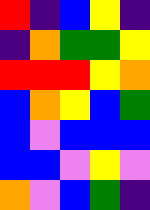[["red", "indigo", "blue", "yellow", "indigo"], ["indigo", "orange", "green", "green", "yellow"], ["red", "red", "red", "yellow", "orange"], ["blue", "orange", "yellow", "blue", "green"], ["blue", "violet", "blue", "blue", "blue"], ["blue", "blue", "violet", "yellow", "violet"], ["orange", "violet", "blue", "green", "indigo"]]